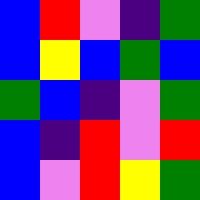[["blue", "red", "violet", "indigo", "green"], ["blue", "yellow", "blue", "green", "blue"], ["green", "blue", "indigo", "violet", "green"], ["blue", "indigo", "red", "violet", "red"], ["blue", "violet", "red", "yellow", "green"]]